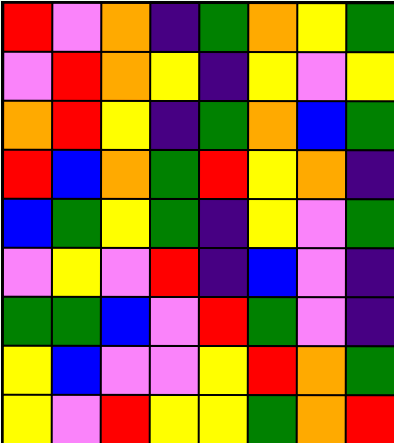[["red", "violet", "orange", "indigo", "green", "orange", "yellow", "green"], ["violet", "red", "orange", "yellow", "indigo", "yellow", "violet", "yellow"], ["orange", "red", "yellow", "indigo", "green", "orange", "blue", "green"], ["red", "blue", "orange", "green", "red", "yellow", "orange", "indigo"], ["blue", "green", "yellow", "green", "indigo", "yellow", "violet", "green"], ["violet", "yellow", "violet", "red", "indigo", "blue", "violet", "indigo"], ["green", "green", "blue", "violet", "red", "green", "violet", "indigo"], ["yellow", "blue", "violet", "violet", "yellow", "red", "orange", "green"], ["yellow", "violet", "red", "yellow", "yellow", "green", "orange", "red"]]